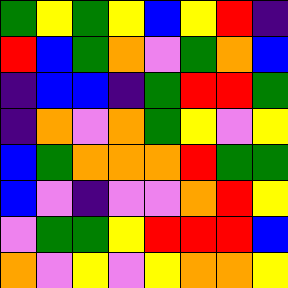[["green", "yellow", "green", "yellow", "blue", "yellow", "red", "indigo"], ["red", "blue", "green", "orange", "violet", "green", "orange", "blue"], ["indigo", "blue", "blue", "indigo", "green", "red", "red", "green"], ["indigo", "orange", "violet", "orange", "green", "yellow", "violet", "yellow"], ["blue", "green", "orange", "orange", "orange", "red", "green", "green"], ["blue", "violet", "indigo", "violet", "violet", "orange", "red", "yellow"], ["violet", "green", "green", "yellow", "red", "red", "red", "blue"], ["orange", "violet", "yellow", "violet", "yellow", "orange", "orange", "yellow"]]